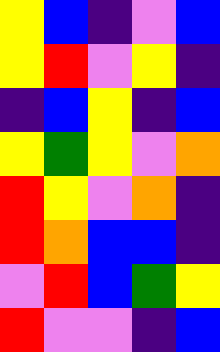[["yellow", "blue", "indigo", "violet", "blue"], ["yellow", "red", "violet", "yellow", "indigo"], ["indigo", "blue", "yellow", "indigo", "blue"], ["yellow", "green", "yellow", "violet", "orange"], ["red", "yellow", "violet", "orange", "indigo"], ["red", "orange", "blue", "blue", "indigo"], ["violet", "red", "blue", "green", "yellow"], ["red", "violet", "violet", "indigo", "blue"]]